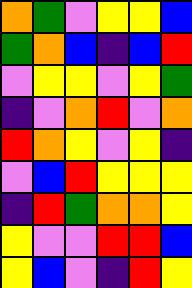[["orange", "green", "violet", "yellow", "yellow", "blue"], ["green", "orange", "blue", "indigo", "blue", "red"], ["violet", "yellow", "yellow", "violet", "yellow", "green"], ["indigo", "violet", "orange", "red", "violet", "orange"], ["red", "orange", "yellow", "violet", "yellow", "indigo"], ["violet", "blue", "red", "yellow", "yellow", "yellow"], ["indigo", "red", "green", "orange", "orange", "yellow"], ["yellow", "violet", "violet", "red", "red", "blue"], ["yellow", "blue", "violet", "indigo", "red", "yellow"]]